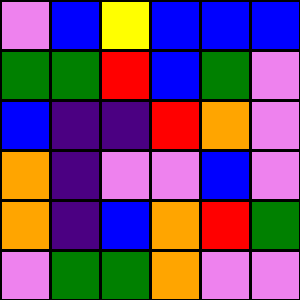[["violet", "blue", "yellow", "blue", "blue", "blue"], ["green", "green", "red", "blue", "green", "violet"], ["blue", "indigo", "indigo", "red", "orange", "violet"], ["orange", "indigo", "violet", "violet", "blue", "violet"], ["orange", "indigo", "blue", "orange", "red", "green"], ["violet", "green", "green", "orange", "violet", "violet"]]